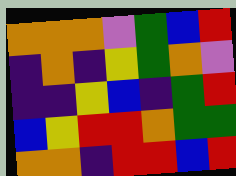[["orange", "orange", "orange", "violet", "green", "blue", "red"], ["indigo", "orange", "indigo", "yellow", "green", "orange", "violet"], ["indigo", "indigo", "yellow", "blue", "indigo", "green", "red"], ["blue", "yellow", "red", "red", "orange", "green", "green"], ["orange", "orange", "indigo", "red", "red", "blue", "red"]]